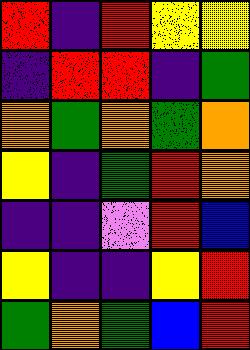[["red", "indigo", "red", "yellow", "yellow"], ["indigo", "red", "red", "indigo", "green"], ["orange", "green", "orange", "green", "orange"], ["yellow", "indigo", "green", "red", "orange"], ["indigo", "indigo", "violet", "red", "blue"], ["yellow", "indigo", "indigo", "yellow", "red"], ["green", "orange", "green", "blue", "red"]]